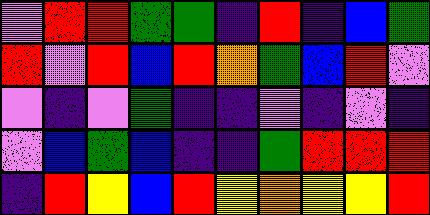[["violet", "red", "red", "green", "green", "indigo", "red", "indigo", "blue", "green"], ["red", "violet", "red", "blue", "red", "orange", "green", "blue", "red", "violet"], ["violet", "indigo", "violet", "green", "indigo", "indigo", "violet", "indigo", "violet", "indigo"], ["violet", "blue", "green", "blue", "indigo", "indigo", "green", "red", "red", "red"], ["indigo", "red", "yellow", "blue", "red", "yellow", "orange", "yellow", "yellow", "red"]]